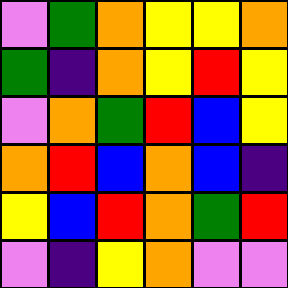[["violet", "green", "orange", "yellow", "yellow", "orange"], ["green", "indigo", "orange", "yellow", "red", "yellow"], ["violet", "orange", "green", "red", "blue", "yellow"], ["orange", "red", "blue", "orange", "blue", "indigo"], ["yellow", "blue", "red", "orange", "green", "red"], ["violet", "indigo", "yellow", "orange", "violet", "violet"]]